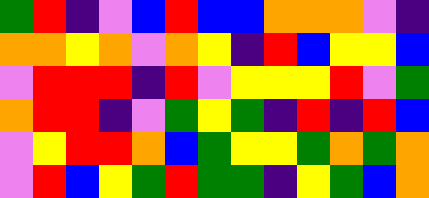[["green", "red", "indigo", "violet", "blue", "red", "blue", "blue", "orange", "orange", "orange", "violet", "indigo"], ["orange", "orange", "yellow", "orange", "violet", "orange", "yellow", "indigo", "red", "blue", "yellow", "yellow", "blue"], ["violet", "red", "red", "red", "indigo", "red", "violet", "yellow", "yellow", "yellow", "red", "violet", "green"], ["orange", "red", "red", "indigo", "violet", "green", "yellow", "green", "indigo", "red", "indigo", "red", "blue"], ["violet", "yellow", "red", "red", "orange", "blue", "green", "yellow", "yellow", "green", "orange", "green", "orange"], ["violet", "red", "blue", "yellow", "green", "red", "green", "green", "indigo", "yellow", "green", "blue", "orange"]]